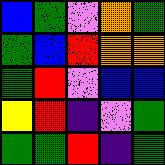[["blue", "green", "violet", "orange", "green"], ["green", "blue", "red", "orange", "orange"], ["green", "red", "violet", "blue", "blue"], ["yellow", "red", "indigo", "violet", "green"], ["green", "green", "red", "indigo", "green"]]